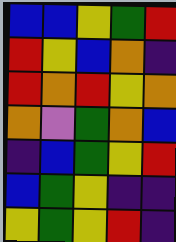[["blue", "blue", "yellow", "green", "red"], ["red", "yellow", "blue", "orange", "indigo"], ["red", "orange", "red", "yellow", "orange"], ["orange", "violet", "green", "orange", "blue"], ["indigo", "blue", "green", "yellow", "red"], ["blue", "green", "yellow", "indigo", "indigo"], ["yellow", "green", "yellow", "red", "indigo"]]